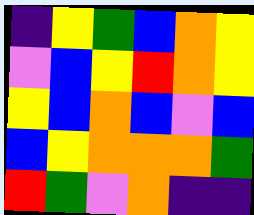[["indigo", "yellow", "green", "blue", "orange", "yellow"], ["violet", "blue", "yellow", "red", "orange", "yellow"], ["yellow", "blue", "orange", "blue", "violet", "blue"], ["blue", "yellow", "orange", "orange", "orange", "green"], ["red", "green", "violet", "orange", "indigo", "indigo"]]